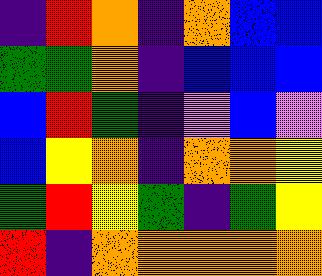[["indigo", "red", "orange", "indigo", "orange", "blue", "blue"], ["green", "green", "orange", "indigo", "blue", "blue", "blue"], ["blue", "red", "green", "indigo", "violet", "blue", "violet"], ["blue", "yellow", "orange", "indigo", "orange", "orange", "yellow"], ["green", "red", "yellow", "green", "indigo", "green", "yellow"], ["red", "indigo", "orange", "orange", "orange", "orange", "orange"]]